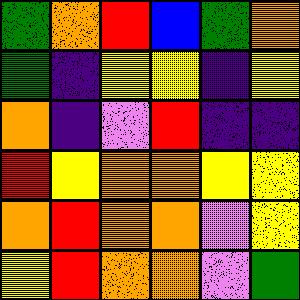[["green", "orange", "red", "blue", "green", "orange"], ["green", "indigo", "yellow", "yellow", "indigo", "yellow"], ["orange", "indigo", "violet", "red", "indigo", "indigo"], ["red", "yellow", "orange", "orange", "yellow", "yellow"], ["orange", "red", "orange", "orange", "violet", "yellow"], ["yellow", "red", "orange", "orange", "violet", "green"]]